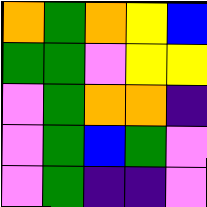[["orange", "green", "orange", "yellow", "blue"], ["green", "green", "violet", "yellow", "yellow"], ["violet", "green", "orange", "orange", "indigo"], ["violet", "green", "blue", "green", "violet"], ["violet", "green", "indigo", "indigo", "violet"]]